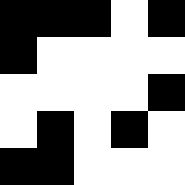[["black", "black", "black", "white", "black"], ["black", "white", "white", "white", "white"], ["white", "white", "white", "white", "black"], ["white", "black", "white", "black", "white"], ["black", "black", "white", "white", "white"]]